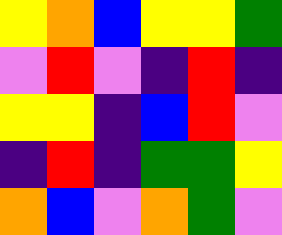[["yellow", "orange", "blue", "yellow", "yellow", "green"], ["violet", "red", "violet", "indigo", "red", "indigo"], ["yellow", "yellow", "indigo", "blue", "red", "violet"], ["indigo", "red", "indigo", "green", "green", "yellow"], ["orange", "blue", "violet", "orange", "green", "violet"]]